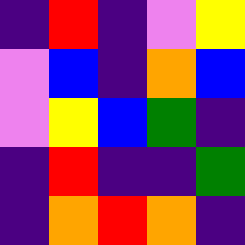[["indigo", "red", "indigo", "violet", "yellow"], ["violet", "blue", "indigo", "orange", "blue"], ["violet", "yellow", "blue", "green", "indigo"], ["indigo", "red", "indigo", "indigo", "green"], ["indigo", "orange", "red", "orange", "indigo"]]